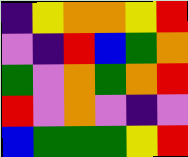[["indigo", "yellow", "orange", "orange", "yellow", "red"], ["violet", "indigo", "red", "blue", "green", "orange"], ["green", "violet", "orange", "green", "orange", "red"], ["red", "violet", "orange", "violet", "indigo", "violet"], ["blue", "green", "green", "green", "yellow", "red"]]